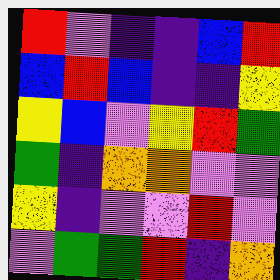[["red", "violet", "indigo", "indigo", "blue", "red"], ["blue", "red", "blue", "indigo", "indigo", "yellow"], ["yellow", "blue", "violet", "yellow", "red", "green"], ["green", "indigo", "orange", "orange", "violet", "violet"], ["yellow", "indigo", "violet", "violet", "red", "violet"], ["violet", "green", "green", "red", "indigo", "orange"]]